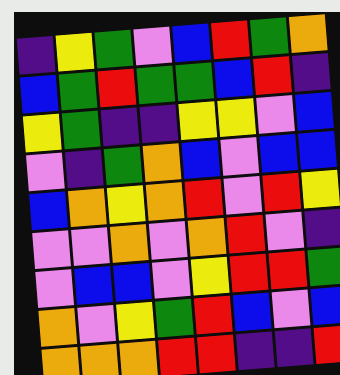[["indigo", "yellow", "green", "violet", "blue", "red", "green", "orange"], ["blue", "green", "red", "green", "green", "blue", "red", "indigo"], ["yellow", "green", "indigo", "indigo", "yellow", "yellow", "violet", "blue"], ["violet", "indigo", "green", "orange", "blue", "violet", "blue", "blue"], ["blue", "orange", "yellow", "orange", "red", "violet", "red", "yellow"], ["violet", "violet", "orange", "violet", "orange", "red", "violet", "indigo"], ["violet", "blue", "blue", "violet", "yellow", "red", "red", "green"], ["orange", "violet", "yellow", "green", "red", "blue", "violet", "blue"], ["orange", "orange", "orange", "red", "red", "indigo", "indigo", "red"]]